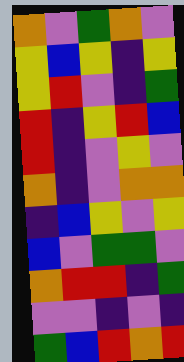[["orange", "violet", "green", "orange", "violet"], ["yellow", "blue", "yellow", "indigo", "yellow"], ["yellow", "red", "violet", "indigo", "green"], ["red", "indigo", "yellow", "red", "blue"], ["red", "indigo", "violet", "yellow", "violet"], ["orange", "indigo", "violet", "orange", "orange"], ["indigo", "blue", "yellow", "violet", "yellow"], ["blue", "violet", "green", "green", "violet"], ["orange", "red", "red", "indigo", "green"], ["violet", "violet", "indigo", "violet", "indigo"], ["green", "blue", "red", "orange", "red"]]